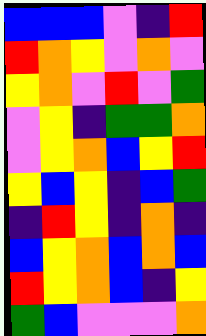[["blue", "blue", "blue", "violet", "indigo", "red"], ["red", "orange", "yellow", "violet", "orange", "violet"], ["yellow", "orange", "violet", "red", "violet", "green"], ["violet", "yellow", "indigo", "green", "green", "orange"], ["violet", "yellow", "orange", "blue", "yellow", "red"], ["yellow", "blue", "yellow", "indigo", "blue", "green"], ["indigo", "red", "yellow", "indigo", "orange", "indigo"], ["blue", "yellow", "orange", "blue", "orange", "blue"], ["red", "yellow", "orange", "blue", "indigo", "yellow"], ["green", "blue", "violet", "violet", "violet", "orange"]]